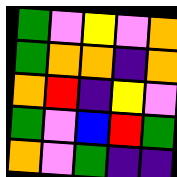[["green", "violet", "yellow", "violet", "orange"], ["green", "orange", "orange", "indigo", "orange"], ["orange", "red", "indigo", "yellow", "violet"], ["green", "violet", "blue", "red", "green"], ["orange", "violet", "green", "indigo", "indigo"]]